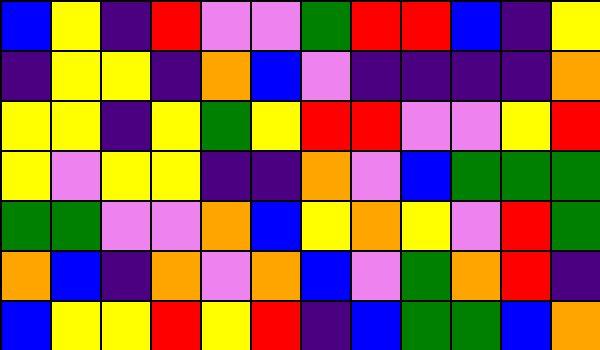[["blue", "yellow", "indigo", "red", "violet", "violet", "green", "red", "red", "blue", "indigo", "yellow"], ["indigo", "yellow", "yellow", "indigo", "orange", "blue", "violet", "indigo", "indigo", "indigo", "indigo", "orange"], ["yellow", "yellow", "indigo", "yellow", "green", "yellow", "red", "red", "violet", "violet", "yellow", "red"], ["yellow", "violet", "yellow", "yellow", "indigo", "indigo", "orange", "violet", "blue", "green", "green", "green"], ["green", "green", "violet", "violet", "orange", "blue", "yellow", "orange", "yellow", "violet", "red", "green"], ["orange", "blue", "indigo", "orange", "violet", "orange", "blue", "violet", "green", "orange", "red", "indigo"], ["blue", "yellow", "yellow", "red", "yellow", "red", "indigo", "blue", "green", "green", "blue", "orange"]]